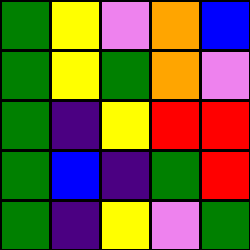[["green", "yellow", "violet", "orange", "blue"], ["green", "yellow", "green", "orange", "violet"], ["green", "indigo", "yellow", "red", "red"], ["green", "blue", "indigo", "green", "red"], ["green", "indigo", "yellow", "violet", "green"]]